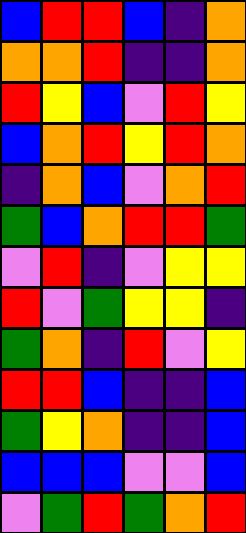[["blue", "red", "red", "blue", "indigo", "orange"], ["orange", "orange", "red", "indigo", "indigo", "orange"], ["red", "yellow", "blue", "violet", "red", "yellow"], ["blue", "orange", "red", "yellow", "red", "orange"], ["indigo", "orange", "blue", "violet", "orange", "red"], ["green", "blue", "orange", "red", "red", "green"], ["violet", "red", "indigo", "violet", "yellow", "yellow"], ["red", "violet", "green", "yellow", "yellow", "indigo"], ["green", "orange", "indigo", "red", "violet", "yellow"], ["red", "red", "blue", "indigo", "indigo", "blue"], ["green", "yellow", "orange", "indigo", "indigo", "blue"], ["blue", "blue", "blue", "violet", "violet", "blue"], ["violet", "green", "red", "green", "orange", "red"]]